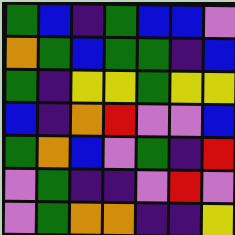[["green", "blue", "indigo", "green", "blue", "blue", "violet"], ["orange", "green", "blue", "green", "green", "indigo", "blue"], ["green", "indigo", "yellow", "yellow", "green", "yellow", "yellow"], ["blue", "indigo", "orange", "red", "violet", "violet", "blue"], ["green", "orange", "blue", "violet", "green", "indigo", "red"], ["violet", "green", "indigo", "indigo", "violet", "red", "violet"], ["violet", "green", "orange", "orange", "indigo", "indigo", "yellow"]]